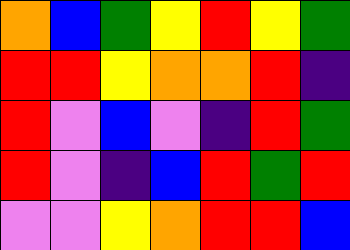[["orange", "blue", "green", "yellow", "red", "yellow", "green"], ["red", "red", "yellow", "orange", "orange", "red", "indigo"], ["red", "violet", "blue", "violet", "indigo", "red", "green"], ["red", "violet", "indigo", "blue", "red", "green", "red"], ["violet", "violet", "yellow", "orange", "red", "red", "blue"]]